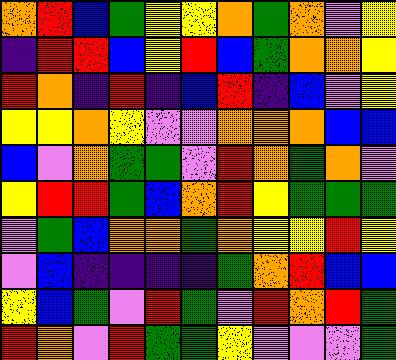[["orange", "red", "blue", "green", "yellow", "yellow", "orange", "green", "orange", "violet", "yellow"], ["indigo", "red", "red", "blue", "yellow", "red", "blue", "green", "orange", "orange", "yellow"], ["red", "orange", "indigo", "red", "indigo", "blue", "red", "indigo", "blue", "violet", "yellow"], ["yellow", "yellow", "orange", "yellow", "violet", "violet", "orange", "orange", "orange", "blue", "blue"], ["blue", "violet", "orange", "green", "green", "violet", "red", "orange", "green", "orange", "violet"], ["yellow", "red", "red", "green", "blue", "orange", "red", "yellow", "green", "green", "green"], ["violet", "green", "blue", "orange", "orange", "green", "orange", "yellow", "yellow", "red", "yellow"], ["violet", "blue", "indigo", "indigo", "indigo", "indigo", "green", "orange", "red", "blue", "blue"], ["yellow", "blue", "green", "violet", "red", "green", "violet", "red", "orange", "red", "green"], ["red", "orange", "violet", "red", "green", "green", "yellow", "violet", "violet", "violet", "green"]]